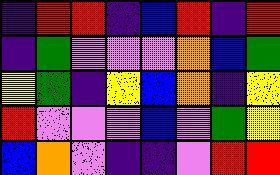[["indigo", "red", "red", "indigo", "blue", "red", "indigo", "red"], ["indigo", "green", "violet", "violet", "violet", "orange", "blue", "green"], ["yellow", "green", "indigo", "yellow", "blue", "orange", "indigo", "yellow"], ["red", "violet", "violet", "violet", "blue", "violet", "green", "yellow"], ["blue", "orange", "violet", "indigo", "indigo", "violet", "red", "red"]]